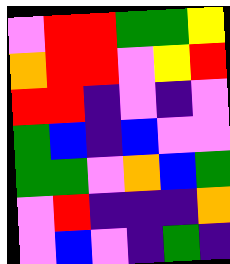[["violet", "red", "red", "green", "green", "yellow"], ["orange", "red", "red", "violet", "yellow", "red"], ["red", "red", "indigo", "violet", "indigo", "violet"], ["green", "blue", "indigo", "blue", "violet", "violet"], ["green", "green", "violet", "orange", "blue", "green"], ["violet", "red", "indigo", "indigo", "indigo", "orange"], ["violet", "blue", "violet", "indigo", "green", "indigo"]]